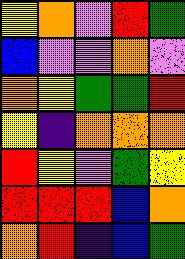[["yellow", "orange", "violet", "red", "green"], ["blue", "violet", "violet", "orange", "violet"], ["orange", "yellow", "green", "green", "red"], ["yellow", "indigo", "orange", "orange", "orange"], ["red", "yellow", "violet", "green", "yellow"], ["red", "red", "red", "blue", "orange"], ["orange", "red", "indigo", "blue", "green"]]